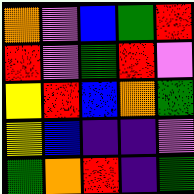[["orange", "violet", "blue", "green", "red"], ["red", "violet", "green", "red", "violet"], ["yellow", "red", "blue", "orange", "green"], ["yellow", "blue", "indigo", "indigo", "violet"], ["green", "orange", "red", "indigo", "green"]]